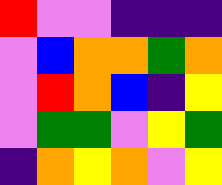[["red", "violet", "violet", "indigo", "indigo", "indigo"], ["violet", "blue", "orange", "orange", "green", "orange"], ["violet", "red", "orange", "blue", "indigo", "yellow"], ["violet", "green", "green", "violet", "yellow", "green"], ["indigo", "orange", "yellow", "orange", "violet", "yellow"]]